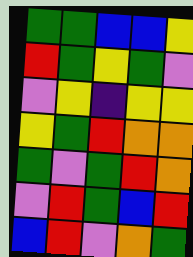[["green", "green", "blue", "blue", "yellow"], ["red", "green", "yellow", "green", "violet"], ["violet", "yellow", "indigo", "yellow", "yellow"], ["yellow", "green", "red", "orange", "orange"], ["green", "violet", "green", "red", "orange"], ["violet", "red", "green", "blue", "red"], ["blue", "red", "violet", "orange", "green"]]